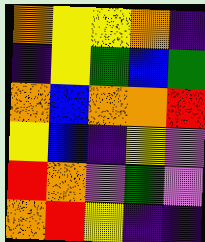[["orange", "yellow", "yellow", "orange", "indigo"], ["indigo", "yellow", "green", "blue", "green"], ["orange", "blue", "orange", "orange", "red"], ["yellow", "blue", "indigo", "yellow", "violet"], ["red", "orange", "violet", "green", "violet"], ["orange", "red", "yellow", "indigo", "indigo"]]